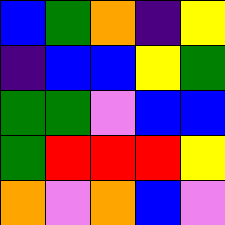[["blue", "green", "orange", "indigo", "yellow"], ["indigo", "blue", "blue", "yellow", "green"], ["green", "green", "violet", "blue", "blue"], ["green", "red", "red", "red", "yellow"], ["orange", "violet", "orange", "blue", "violet"]]